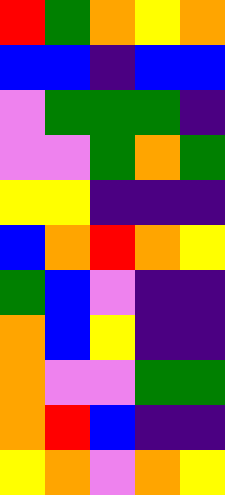[["red", "green", "orange", "yellow", "orange"], ["blue", "blue", "indigo", "blue", "blue"], ["violet", "green", "green", "green", "indigo"], ["violet", "violet", "green", "orange", "green"], ["yellow", "yellow", "indigo", "indigo", "indigo"], ["blue", "orange", "red", "orange", "yellow"], ["green", "blue", "violet", "indigo", "indigo"], ["orange", "blue", "yellow", "indigo", "indigo"], ["orange", "violet", "violet", "green", "green"], ["orange", "red", "blue", "indigo", "indigo"], ["yellow", "orange", "violet", "orange", "yellow"]]